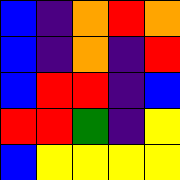[["blue", "indigo", "orange", "red", "orange"], ["blue", "indigo", "orange", "indigo", "red"], ["blue", "red", "red", "indigo", "blue"], ["red", "red", "green", "indigo", "yellow"], ["blue", "yellow", "yellow", "yellow", "yellow"]]